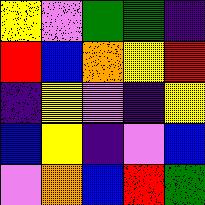[["yellow", "violet", "green", "green", "indigo"], ["red", "blue", "orange", "yellow", "red"], ["indigo", "yellow", "violet", "indigo", "yellow"], ["blue", "yellow", "indigo", "violet", "blue"], ["violet", "orange", "blue", "red", "green"]]